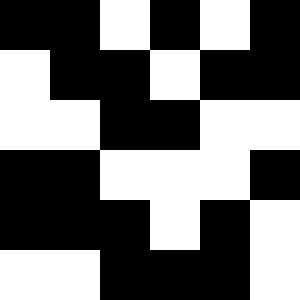[["black", "black", "white", "black", "white", "black"], ["white", "black", "black", "white", "black", "black"], ["white", "white", "black", "black", "white", "white"], ["black", "black", "white", "white", "white", "black"], ["black", "black", "black", "white", "black", "white"], ["white", "white", "black", "black", "black", "white"]]